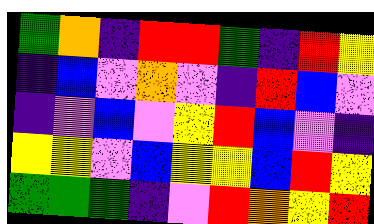[["green", "orange", "indigo", "red", "red", "green", "indigo", "red", "yellow"], ["indigo", "blue", "violet", "orange", "violet", "indigo", "red", "blue", "violet"], ["indigo", "violet", "blue", "violet", "yellow", "red", "blue", "violet", "indigo"], ["yellow", "yellow", "violet", "blue", "yellow", "yellow", "blue", "red", "yellow"], ["green", "green", "green", "indigo", "violet", "red", "orange", "yellow", "red"]]